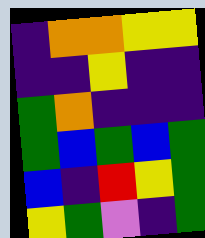[["indigo", "orange", "orange", "yellow", "yellow"], ["indigo", "indigo", "yellow", "indigo", "indigo"], ["green", "orange", "indigo", "indigo", "indigo"], ["green", "blue", "green", "blue", "green"], ["blue", "indigo", "red", "yellow", "green"], ["yellow", "green", "violet", "indigo", "green"]]